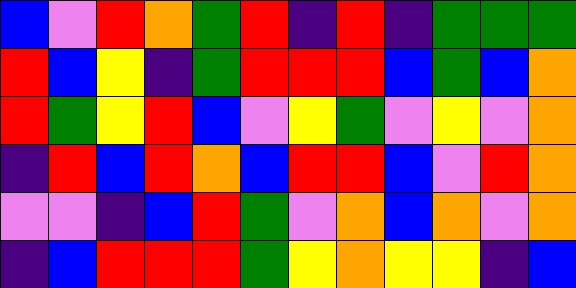[["blue", "violet", "red", "orange", "green", "red", "indigo", "red", "indigo", "green", "green", "green"], ["red", "blue", "yellow", "indigo", "green", "red", "red", "red", "blue", "green", "blue", "orange"], ["red", "green", "yellow", "red", "blue", "violet", "yellow", "green", "violet", "yellow", "violet", "orange"], ["indigo", "red", "blue", "red", "orange", "blue", "red", "red", "blue", "violet", "red", "orange"], ["violet", "violet", "indigo", "blue", "red", "green", "violet", "orange", "blue", "orange", "violet", "orange"], ["indigo", "blue", "red", "red", "red", "green", "yellow", "orange", "yellow", "yellow", "indigo", "blue"]]